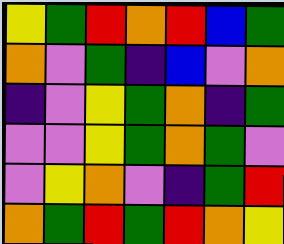[["yellow", "green", "red", "orange", "red", "blue", "green"], ["orange", "violet", "green", "indigo", "blue", "violet", "orange"], ["indigo", "violet", "yellow", "green", "orange", "indigo", "green"], ["violet", "violet", "yellow", "green", "orange", "green", "violet"], ["violet", "yellow", "orange", "violet", "indigo", "green", "red"], ["orange", "green", "red", "green", "red", "orange", "yellow"]]